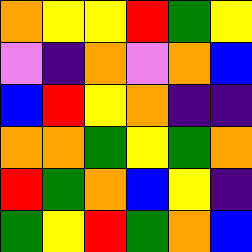[["orange", "yellow", "yellow", "red", "green", "yellow"], ["violet", "indigo", "orange", "violet", "orange", "blue"], ["blue", "red", "yellow", "orange", "indigo", "indigo"], ["orange", "orange", "green", "yellow", "green", "orange"], ["red", "green", "orange", "blue", "yellow", "indigo"], ["green", "yellow", "red", "green", "orange", "blue"]]